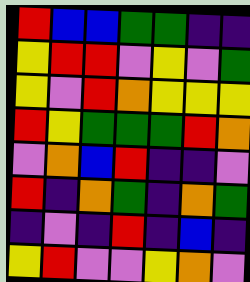[["red", "blue", "blue", "green", "green", "indigo", "indigo"], ["yellow", "red", "red", "violet", "yellow", "violet", "green"], ["yellow", "violet", "red", "orange", "yellow", "yellow", "yellow"], ["red", "yellow", "green", "green", "green", "red", "orange"], ["violet", "orange", "blue", "red", "indigo", "indigo", "violet"], ["red", "indigo", "orange", "green", "indigo", "orange", "green"], ["indigo", "violet", "indigo", "red", "indigo", "blue", "indigo"], ["yellow", "red", "violet", "violet", "yellow", "orange", "violet"]]